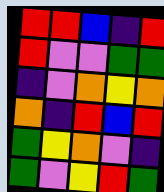[["red", "red", "blue", "indigo", "red"], ["red", "violet", "violet", "green", "green"], ["indigo", "violet", "orange", "yellow", "orange"], ["orange", "indigo", "red", "blue", "red"], ["green", "yellow", "orange", "violet", "indigo"], ["green", "violet", "yellow", "red", "green"]]